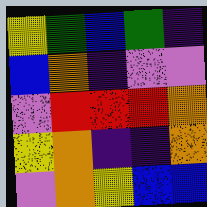[["yellow", "green", "blue", "green", "indigo"], ["blue", "orange", "indigo", "violet", "violet"], ["violet", "red", "red", "red", "orange"], ["yellow", "orange", "indigo", "indigo", "orange"], ["violet", "orange", "yellow", "blue", "blue"]]